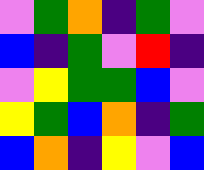[["violet", "green", "orange", "indigo", "green", "violet"], ["blue", "indigo", "green", "violet", "red", "indigo"], ["violet", "yellow", "green", "green", "blue", "violet"], ["yellow", "green", "blue", "orange", "indigo", "green"], ["blue", "orange", "indigo", "yellow", "violet", "blue"]]